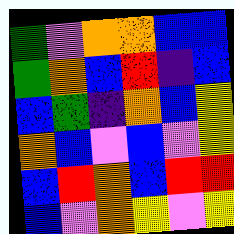[["green", "violet", "orange", "orange", "blue", "blue"], ["green", "orange", "blue", "red", "indigo", "blue"], ["blue", "green", "indigo", "orange", "blue", "yellow"], ["orange", "blue", "violet", "blue", "violet", "yellow"], ["blue", "red", "orange", "blue", "red", "red"], ["blue", "violet", "orange", "yellow", "violet", "yellow"]]